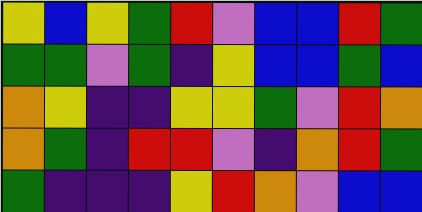[["yellow", "blue", "yellow", "green", "red", "violet", "blue", "blue", "red", "green"], ["green", "green", "violet", "green", "indigo", "yellow", "blue", "blue", "green", "blue"], ["orange", "yellow", "indigo", "indigo", "yellow", "yellow", "green", "violet", "red", "orange"], ["orange", "green", "indigo", "red", "red", "violet", "indigo", "orange", "red", "green"], ["green", "indigo", "indigo", "indigo", "yellow", "red", "orange", "violet", "blue", "blue"]]